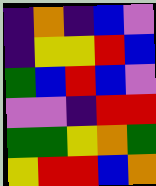[["indigo", "orange", "indigo", "blue", "violet"], ["indigo", "yellow", "yellow", "red", "blue"], ["green", "blue", "red", "blue", "violet"], ["violet", "violet", "indigo", "red", "red"], ["green", "green", "yellow", "orange", "green"], ["yellow", "red", "red", "blue", "orange"]]